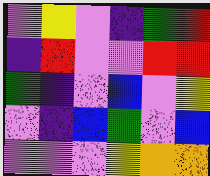[["violet", "yellow", "violet", "indigo", "green", "red"], ["indigo", "red", "violet", "violet", "red", "red"], ["green", "indigo", "violet", "blue", "violet", "yellow"], ["violet", "indigo", "blue", "green", "violet", "blue"], ["violet", "violet", "violet", "yellow", "orange", "orange"]]